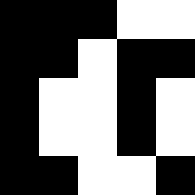[["black", "black", "black", "white", "white"], ["black", "black", "white", "black", "black"], ["black", "white", "white", "black", "white"], ["black", "white", "white", "black", "white"], ["black", "black", "white", "white", "black"]]